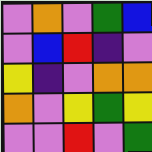[["violet", "orange", "violet", "green", "blue"], ["violet", "blue", "red", "indigo", "violet"], ["yellow", "indigo", "violet", "orange", "orange"], ["orange", "violet", "yellow", "green", "yellow"], ["violet", "violet", "red", "violet", "green"]]